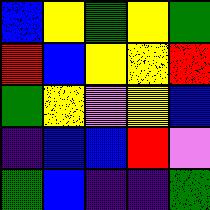[["blue", "yellow", "green", "yellow", "green"], ["red", "blue", "yellow", "yellow", "red"], ["green", "yellow", "violet", "yellow", "blue"], ["indigo", "blue", "blue", "red", "violet"], ["green", "blue", "indigo", "indigo", "green"]]